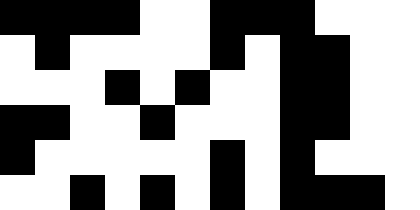[["black", "black", "black", "black", "white", "white", "black", "black", "black", "white", "white", "white"], ["white", "black", "white", "white", "white", "white", "black", "white", "black", "black", "white", "white"], ["white", "white", "white", "black", "white", "black", "white", "white", "black", "black", "white", "white"], ["black", "black", "white", "white", "black", "white", "white", "white", "black", "black", "white", "white"], ["black", "white", "white", "white", "white", "white", "black", "white", "black", "white", "white", "white"], ["white", "white", "black", "white", "black", "white", "black", "white", "black", "black", "black", "white"]]